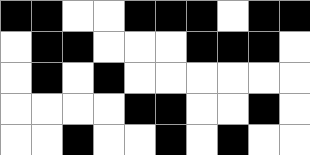[["black", "black", "white", "white", "black", "black", "black", "white", "black", "black"], ["white", "black", "black", "white", "white", "white", "black", "black", "black", "white"], ["white", "black", "white", "black", "white", "white", "white", "white", "white", "white"], ["white", "white", "white", "white", "black", "black", "white", "white", "black", "white"], ["white", "white", "black", "white", "white", "black", "white", "black", "white", "white"]]